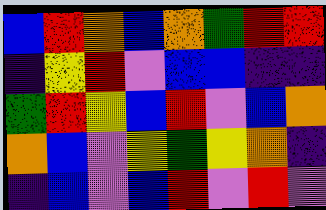[["blue", "red", "orange", "blue", "orange", "green", "red", "red"], ["indigo", "yellow", "red", "violet", "blue", "blue", "indigo", "indigo"], ["green", "red", "yellow", "blue", "red", "violet", "blue", "orange"], ["orange", "blue", "violet", "yellow", "green", "yellow", "orange", "indigo"], ["indigo", "blue", "violet", "blue", "red", "violet", "red", "violet"]]